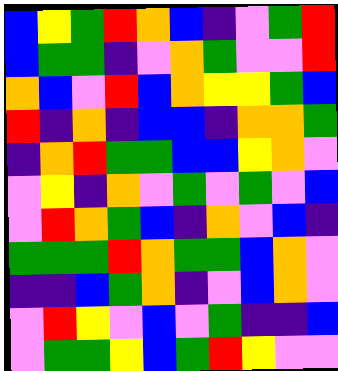[["blue", "yellow", "green", "red", "orange", "blue", "indigo", "violet", "green", "red"], ["blue", "green", "green", "indigo", "violet", "orange", "green", "violet", "violet", "red"], ["orange", "blue", "violet", "red", "blue", "orange", "yellow", "yellow", "green", "blue"], ["red", "indigo", "orange", "indigo", "blue", "blue", "indigo", "orange", "orange", "green"], ["indigo", "orange", "red", "green", "green", "blue", "blue", "yellow", "orange", "violet"], ["violet", "yellow", "indigo", "orange", "violet", "green", "violet", "green", "violet", "blue"], ["violet", "red", "orange", "green", "blue", "indigo", "orange", "violet", "blue", "indigo"], ["green", "green", "green", "red", "orange", "green", "green", "blue", "orange", "violet"], ["indigo", "indigo", "blue", "green", "orange", "indigo", "violet", "blue", "orange", "violet"], ["violet", "red", "yellow", "violet", "blue", "violet", "green", "indigo", "indigo", "blue"], ["violet", "green", "green", "yellow", "blue", "green", "red", "yellow", "violet", "violet"]]